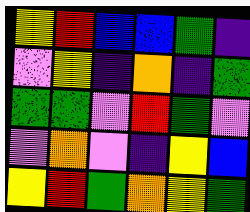[["yellow", "red", "blue", "blue", "green", "indigo"], ["violet", "yellow", "indigo", "orange", "indigo", "green"], ["green", "green", "violet", "red", "green", "violet"], ["violet", "orange", "violet", "indigo", "yellow", "blue"], ["yellow", "red", "green", "orange", "yellow", "green"]]